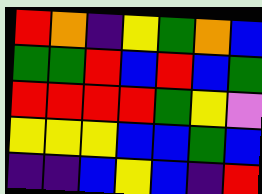[["red", "orange", "indigo", "yellow", "green", "orange", "blue"], ["green", "green", "red", "blue", "red", "blue", "green"], ["red", "red", "red", "red", "green", "yellow", "violet"], ["yellow", "yellow", "yellow", "blue", "blue", "green", "blue"], ["indigo", "indigo", "blue", "yellow", "blue", "indigo", "red"]]